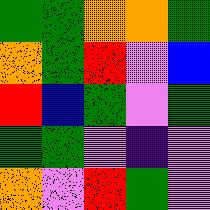[["green", "green", "orange", "orange", "green"], ["orange", "green", "red", "violet", "blue"], ["red", "blue", "green", "violet", "green"], ["green", "green", "violet", "indigo", "violet"], ["orange", "violet", "red", "green", "violet"]]